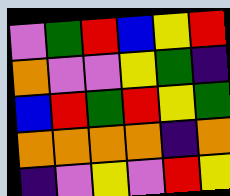[["violet", "green", "red", "blue", "yellow", "red"], ["orange", "violet", "violet", "yellow", "green", "indigo"], ["blue", "red", "green", "red", "yellow", "green"], ["orange", "orange", "orange", "orange", "indigo", "orange"], ["indigo", "violet", "yellow", "violet", "red", "yellow"]]